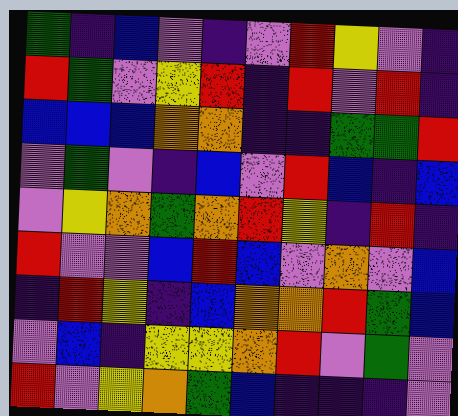[["green", "indigo", "blue", "violet", "indigo", "violet", "red", "yellow", "violet", "indigo"], ["red", "green", "violet", "yellow", "red", "indigo", "red", "violet", "red", "indigo"], ["blue", "blue", "blue", "orange", "orange", "indigo", "indigo", "green", "green", "red"], ["violet", "green", "violet", "indigo", "blue", "violet", "red", "blue", "indigo", "blue"], ["violet", "yellow", "orange", "green", "orange", "red", "yellow", "indigo", "red", "indigo"], ["red", "violet", "violet", "blue", "red", "blue", "violet", "orange", "violet", "blue"], ["indigo", "red", "yellow", "indigo", "blue", "orange", "orange", "red", "green", "blue"], ["violet", "blue", "indigo", "yellow", "yellow", "orange", "red", "violet", "green", "violet"], ["red", "violet", "yellow", "orange", "green", "blue", "indigo", "indigo", "indigo", "violet"]]